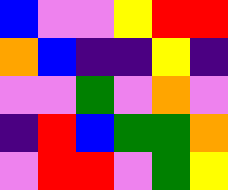[["blue", "violet", "violet", "yellow", "red", "red"], ["orange", "blue", "indigo", "indigo", "yellow", "indigo"], ["violet", "violet", "green", "violet", "orange", "violet"], ["indigo", "red", "blue", "green", "green", "orange"], ["violet", "red", "red", "violet", "green", "yellow"]]